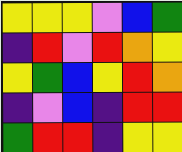[["yellow", "yellow", "yellow", "violet", "blue", "green"], ["indigo", "red", "violet", "red", "orange", "yellow"], ["yellow", "green", "blue", "yellow", "red", "orange"], ["indigo", "violet", "blue", "indigo", "red", "red"], ["green", "red", "red", "indigo", "yellow", "yellow"]]